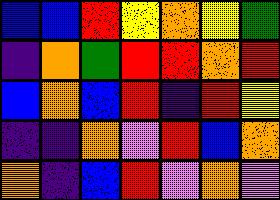[["blue", "blue", "red", "yellow", "orange", "yellow", "green"], ["indigo", "orange", "green", "red", "red", "orange", "red"], ["blue", "orange", "blue", "red", "indigo", "red", "yellow"], ["indigo", "indigo", "orange", "violet", "red", "blue", "orange"], ["orange", "indigo", "blue", "red", "violet", "orange", "violet"]]